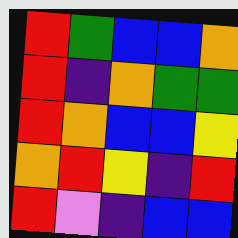[["red", "green", "blue", "blue", "orange"], ["red", "indigo", "orange", "green", "green"], ["red", "orange", "blue", "blue", "yellow"], ["orange", "red", "yellow", "indigo", "red"], ["red", "violet", "indigo", "blue", "blue"]]